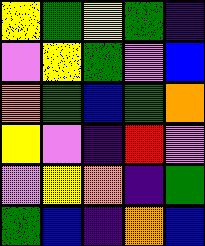[["yellow", "green", "yellow", "green", "indigo"], ["violet", "yellow", "green", "violet", "blue"], ["orange", "green", "blue", "green", "orange"], ["yellow", "violet", "indigo", "red", "violet"], ["violet", "yellow", "orange", "indigo", "green"], ["green", "blue", "indigo", "orange", "blue"]]